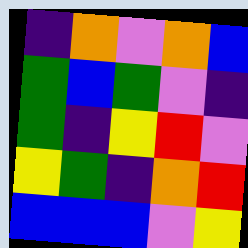[["indigo", "orange", "violet", "orange", "blue"], ["green", "blue", "green", "violet", "indigo"], ["green", "indigo", "yellow", "red", "violet"], ["yellow", "green", "indigo", "orange", "red"], ["blue", "blue", "blue", "violet", "yellow"]]